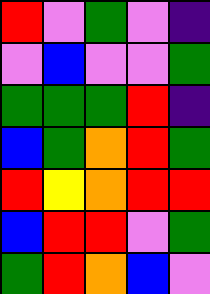[["red", "violet", "green", "violet", "indigo"], ["violet", "blue", "violet", "violet", "green"], ["green", "green", "green", "red", "indigo"], ["blue", "green", "orange", "red", "green"], ["red", "yellow", "orange", "red", "red"], ["blue", "red", "red", "violet", "green"], ["green", "red", "orange", "blue", "violet"]]